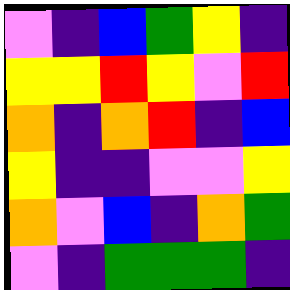[["violet", "indigo", "blue", "green", "yellow", "indigo"], ["yellow", "yellow", "red", "yellow", "violet", "red"], ["orange", "indigo", "orange", "red", "indigo", "blue"], ["yellow", "indigo", "indigo", "violet", "violet", "yellow"], ["orange", "violet", "blue", "indigo", "orange", "green"], ["violet", "indigo", "green", "green", "green", "indigo"]]